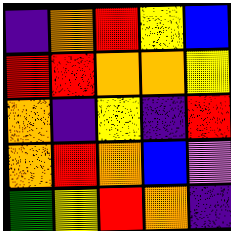[["indigo", "orange", "red", "yellow", "blue"], ["red", "red", "orange", "orange", "yellow"], ["orange", "indigo", "yellow", "indigo", "red"], ["orange", "red", "orange", "blue", "violet"], ["green", "yellow", "red", "orange", "indigo"]]